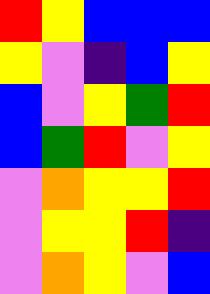[["red", "yellow", "blue", "blue", "blue"], ["yellow", "violet", "indigo", "blue", "yellow"], ["blue", "violet", "yellow", "green", "red"], ["blue", "green", "red", "violet", "yellow"], ["violet", "orange", "yellow", "yellow", "red"], ["violet", "yellow", "yellow", "red", "indigo"], ["violet", "orange", "yellow", "violet", "blue"]]